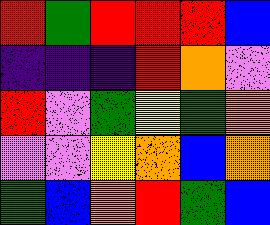[["red", "green", "red", "red", "red", "blue"], ["indigo", "indigo", "indigo", "red", "orange", "violet"], ["red", "violet", "green", "yellow", "green", "orange"], ["violet", "violet", "yellow", "orange", "blue", "orange"], ["green", "blue", "orange", "red", "green", "blue"]]